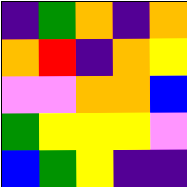[["indigo", "green", "orange", "indigo", "orange"], ["orange", "red", "indigo", "orange", "yellow"], ["violet", "violet", "orange", "orange", "blue"], ["green", "yellow", "yellow", "yellow", "violet"], ["blue", "green", "yellow", "indigo", "indigo"]]